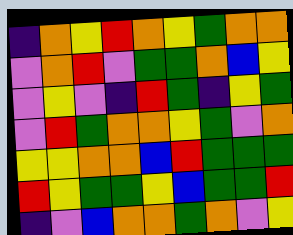[["indigo", "orange", "yellow", "red", "orange", "yellow", "green", "orange", "orange"], ["violet", "orange", "red", "violet", "green", "green", "orange", "blue", "yellow"], ["violet", "yellow", "violet", "indigo", "red", "green", "indigo", "yellow", "green"], ["violet", "red", "green", "orange", "orange", "yellow", "green", "violet", "orange"], ["yellow", "yellow", "orange", "orange", "blue", "red", "green", "green", "green"], ["red", "yellow", "green", "green", "yellow", "blue", "green", "green", "red"], ["indigo", "violet", "blue", "orange", "orange", "green", "orange", "violet", "yellow"]]